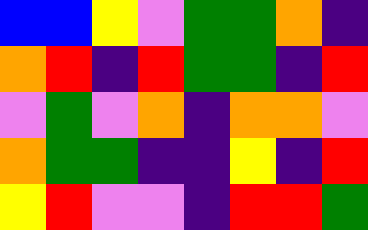[["blue", "blue", "yellow", "violet", "green", "green", "orange", "indigo"], ["orange", "red", "indigo", "red", "green", "green", "indigo", "red"], ["violet", "green", "violet", "orange", "indigo", "orange", "orange", "violet"], ["orange", "green", "green", "indigo", "indigo", "yellow", "indigo", "red"], ["yellow", "red", "violet", "violet", "indigo", "red", "red", "green"]]